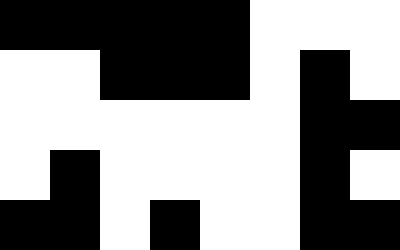[["black", "black", "black", "black", "black", "white", "white", "white"], ["white", "white", "black", "black", "black", "white", "black", "white"], ["white", "white", "white", "white", "white", "white", "black", "black"], ["white", "black", "white", "white", "white", "white", "black", "white"], ["black", "black", "white", "black", "white", "white", "black", "black"]]